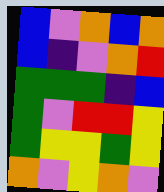[["blue", "violet", "orange", "blue", "orange"], ["blue", "indigo", "violet", "orange", "red"], ["green", "green", "green", "indigo", "blue"], ["green", "violet", "red", "red", "yellow"], ["green", "yellow", "yellow", "green", "yellow"], ["orange", "violet", "yellow", "orange", "violet"]]